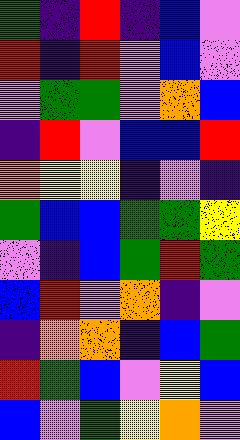[["green", "indigo", "red", "indigo", "blue", "violet"], ["red", "indigo", "red", "violet", "blue", "violet"], ["violet", "green", "green", "violet", "orange", "blue"], ["indigo", "red", "violet", "blue", "blue", "red"], ["orange", "yellow", "yellow", "indigo", "violet", "indigo"], ["green", "blue", "blue", "green", "green", "yellow"], ["violet", "indigo", "blue", "green", "red", "green"], ["blue", "red", "violet", "orange", "indigo", "violet"], ["indigo", "orange", "orange", "indigo", "blue", "green"], ["red", "green", "blue", "violet", "yellow", "blue"], ["blue", "violet", "green", "yellow", "orange", "violet"]]